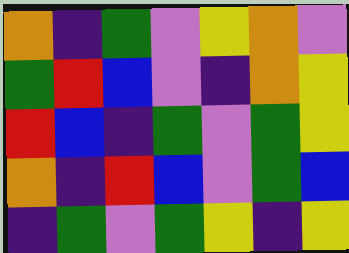[["orange", "indigo", "green", "violet", "yellow", "orange", "violet"], ["green", "red", "blue", "violet", "indigo", "orange", "yellow"], ["red", "blue", "indigo", "green", "violet", "green", "yellow"], ["orange", "indigo", "red", "blue", "violet", "green", "blue"], ["indigo", "green", "violet", "green", "yellow", "indigo", "yellow"]]